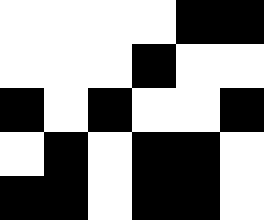[["white", "white", "white", "white", "black", "black"], ["white", "white", "white", "black", "white", "white"], ["black", "white", "black", "white", "white", "black"], ["white", "black", "white", "black", "black", "white"], ["black", "black", "white", "black", "black", "white"]]